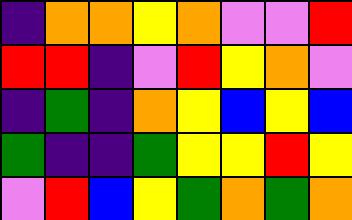[["indigo", "orange", "orange", "yellow", "orange", "violet", "violet", "red"], ["red", "red", "indigo", "violet", "red", "yellow", "orange", "violet"], ["indigo", "green", "indigo", "orange", "yellow", "blue", "yellow", "blue"], ["green", "indigo", "indigo", "green", "yellow", "yellow", "red", "yellow"], ["violet", "red", "blue", "yellow", "green", "orange", "green", "orange"]]